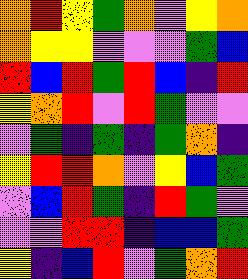[["orange", "red", "yellow", "green", "orange", "violet", "yellow", "orange"], ["orange", "yellow", "yellow", "violet", "violet", "violet", "green", "blue"], ["red", "blue", "red", "green", "red", "blue", "indigo", "red"], ["yellow", "orange", "red", "violet", "red", "green", "violet", "violet"], ["violet", "green", "indigo", "green", "indigo", "green", "orange", "indigo"], ["yellow", "red", "red", "orange", "violet", "yellow", "blue", "green"], ["violet", "blue", "red", "green", "indigo", "red", "green", "violet"], ["violet", "violet", "red", "red", "indigo", "blue", "blue", "green"], ["yellow", "indigo", "blue", "red", "violet", "green", "orange", "red"]]